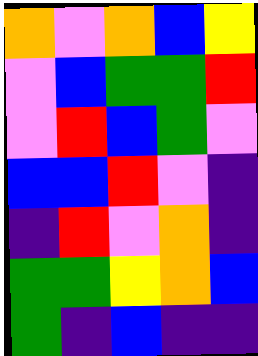[["orange", "violet", "orange", "blue", "yellow"], ["violet", "blue", "green", "green", "red"], ["violet", "red", "blue", "green", "violet"], ["blue", "blue", "red", "violet", "indigo"], ["indigo", "red", "violet", "orange", "indigo"], ["green", "green", "yellow", "orange", "blue"], ["green", "indigo", "blue", "indigo", "indigo"]]